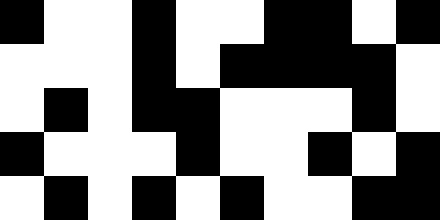[["black", "white", "white", "black", "white", "white", "black", "black", "white", "black"], ["white", "white", "white", "black", "white", "black", "black", "black", "black", "white"], ["white", "black", "white", "black", "black", "white", "white", "white", "black", "white"], ["black", "white", "white", "white", "black", "white", "white", "black", "white", "black"], ["white", "black", "white", "black", "white", "black", "white", "white", "black", "black"]]